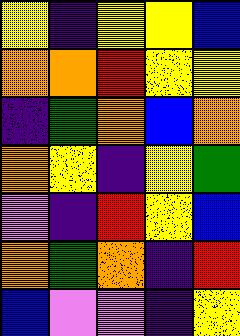[["yellow", "indigo", "yellow", "yellow", "blue"], ["orange", "orange", "red", "yellow", "yellow"], ["indigo", "green", "orange", "blue", "orange"], ["orange", "yellow", "indigo", "yellow", "green"], ["violet", "indigo", "red", "yellow", "blue"], ["orange", "green", "orange", "indigo", "red"], ["blue", "violet", "violet", "indigo", "yellow"]]